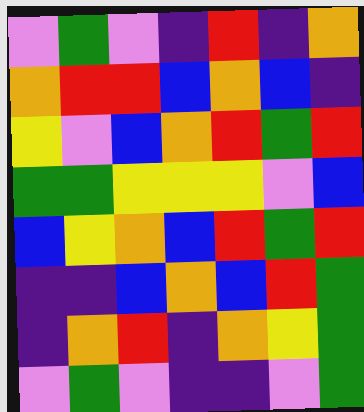[["violet", "green", "violet", "indigo", "red", "indigo", "orange"], ["orange", "red", "red", "blue", "orange", "blue", "indigo"], ["yellow", "violet", "blue", "orange", "red", "green", "red"], ["green", "green", "yellow", "yellow", "yellow", "violet", "blue"], ["blue", "yellow", "orange", "blue", "red", "green", "red"], ["indigo", "indigo", "blue", "orange", "blue", "red", "green"], ["indigo", "orange", "red", "indigo", "orange", "yellow", "green"], ["violet", "green", "violet", "indigo", "indigo", "violet", "green"]]